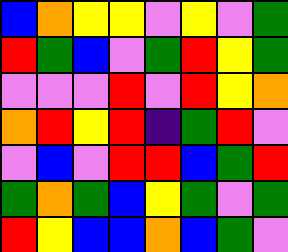[["blue", "orange", "yellow", "yellow", "violet", "yellow", "violet", "green"], ["red", "green", "blue", "violet", "green", "red", "yellow", "green"], ["violet", "violet", "violet", "red", "violet", "red", "yellow", "orange"], ["orange", "red", "yellow", "red", "indigo", "green", "red", "violet"], ["violet", "blue", "violet", "red", "red", "blue", "green", "red"], ["green", "orange", "green", "blue", "yellow", "green", "violet", "green"], ["red", "yellow", "blue", "blue", "orange", "blue", "green", "violet"]]